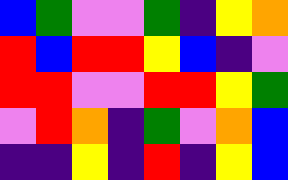[["blue", "green", "violet", "violet", "green", "indigo", "yellow", "orange"], ["red", "blue", "red", "red", "yellow", "blue", "indigo", "violet"], ["red", "red", "violet", "violet", "red", "red", "yellow", "green"], ["violet", "red", "orange", "indigo", "green", "violet", "orange", "blue"], ["indigo", "indigo", "yellow", "indigo", "red", "indigo", "yellow", "blue"]]